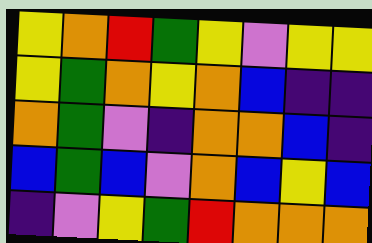[["yellow", "orange", "red", "green", "yellow", "violet", "yellow", "yellow"], ["yellow", "green", "orange", "yellow", "orange", "blue", "indigo", "indigo"], ["orange", "green", "violet", "indigo", "orange", "orange", "blue", "indigo"], ["blue", "green", "blue", "violet", "orange", "blue", "yellow", "blue"], ["indigo", "violet", "yellow", "green", "red", "orange", "orange", "orange"]]